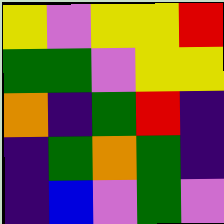[["yellow", "violet", "yellow", "yellow", "red"], ["green", "green", "violet", "yellow", "yellow"], ["orange", "indigo", "green", "red", "indigo"], ["indigo", "green", "orange", "green", "indigo"], ["indigo", "blue", "violet", "green", "violet"]]